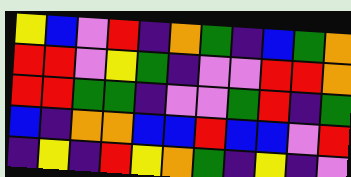[["yellow", "blue", "violet", "red", "indigo", "orange", "green", "indigo", "blue", "green", "orange"], ["red", "red", "violet", "yellow", "green", "indigo", "violet", "violet", "red", "red", "orange"], ["red", "red", "green", "green", "indigo", "violet", "violet", "green", "red", "indigo", "green"], ["blue", "indigo", "orange", "orange", "blue", "blue", "red", "blue", "blue", "violet", "red"], ["indigo", "yellow", "indigo", "red", "yellow", "orange", "green", "indigo", "yellow", "indigo", "violet"]]